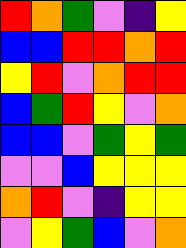[["red", "orange", "green", "violet", "indigo", "yellow"], ["blue", "blue", "red", "red", "orange", "red"], ["yellow", "red", "violet", "orange", "red", "red"], ["blue", "green", "red", "yellow", "violet", "orange"], ["blue", "blue", "violet", "green", "yellow", "green"], ["violet", "violet", "blue", "yellow", "yellow", "yellow"], ["orange", "red", "violet", "indigo", "yellow", "yellow"], ["violet", "yellow", "green", "blue", "violet", "orange"]]